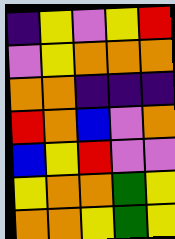[["indigo", "yellow", "violet", "yellow", "red"], ["violet", "yellow", "orange", "orange", "orange"], ["orange", "orange", "indigo", "indigo", "indigo"], ["red", "orange", "blue", "violet", "orange"], ["blue", "yellow", "red", "violet", "violet"], ["yellow", "orange", "orange", "green", "yellow"], ["orange", "orange", "yellow", "green", "yellow"]]